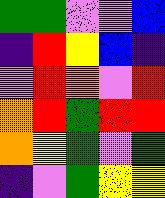[["green", "green", "violet", "violet", "blue"], ["indigo", "red", "yellow", "blue", "indigo"], ["violet", "red", "orange", "violet", "red"], ["orange", "red", "green", "red", "red"], ["orange", "yellow", "green", "violet", "green"], ["indigo", "violet", "green", "yellow", "yellow"]]